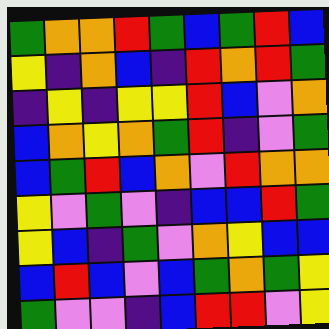[["green", "orange", "orange", "red", "green", "blue", "green", "red", "blue"], ["yellow", "indigo", "orange", "blue", "indigo", "red", "orange", "red", "green"], ["indigo", "yellow", "indigo", "yellow", "yellow", "red", "blue", "violet", "orange"], ["blue", "orange", "yellow", "orange", "green", "red", "indigo", "violet", "green"], ["blue", "green", "red", "blue", "orange", "violet", "red", "orange", "orange"], ["yellow", "violet", "green", "violet", "indigo", "blue", "blue", "red", "green"], ["yellow", "blue", "indigo", "green", "violet", "orange", "yellow", "blue", "blue"], ["blue", "red", "blue", "violet", "blue", "green", "orange", "green", "yellow"], ["green", "violet", "violet", "indigo", "blue", "red", "red", "violet", "yellow"]]